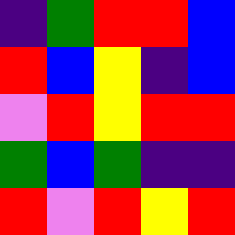[["indigo", "green", "red", "red", "blue"], ["red", "blue", "yellow", "indigo", "blue"], ["violet", "red", "yellow", "red", "red"], ["green", "blue", "green", "indigo", "indigo"], ["red", "violet", "red", "yellow", "red"]]